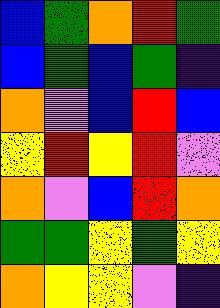[["blue", "green", "orange", "red", "green"], ["blue", "green", "blue", "green", "indigo"], ["orange", "violet", "blue", "red", "blue"], ["yellow", "red", "yellow", "red", "violet"], ["orange", "violet", "blue", "red", "orange"], ["green", "green", "yellow", "green", "yellow"], ["orange", "yellow", "yellow", "violet", "indigo"]]